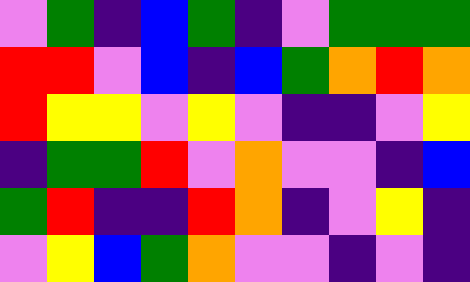[["violet", "green", "indigo", "blue", "green", "indigo", "violet", "green", "green", "green"], ["red", "red", "violet", "blue", "indigo", "blue", "green", "orange", "red", "orange"], ["red", "yellow", "yellow", "violet", "yellow", "violet", "indigo", "indigo", "violet", "yellow"], ["indigo", "green", "green", "red", "violet", "orange", "violet", "violet", "indigo", "blue"], ["green", "red", "indigo", "indigo", "red", "orange", "indigo", "violet", "yellow", "indigo"], ["violet", "yellow", "blue", "green", "orange", "violet", "violet", "indigo", "violet", "indigo"]]